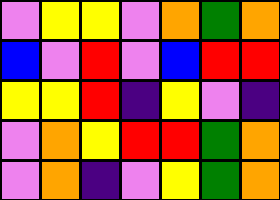[["violet", "yellow", "yellow", "violet", "orange", "green", "orange"], ["blue", "violet", "red", "violet", "blue", "red", "red"], ["yellow", "yellow", "red", "indigo", "yellow", "violet", "indigo"], ["violet", "orange", "yellow", "red", "red", "green", "orange"], ["violet", "orange", "indigo", "violet", "yellow", "green", "orange"]]